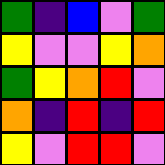[["green", "indigo", "blue", "violet", "green"], ["yellow", "violet", "violet", "yellow", "orange"], ["green", "yellow", "orange", "red", "violet"], ["orange", "indigo", "red", "indigo", "red"], ["yellow", "violet", "red", "red", "violet"]]